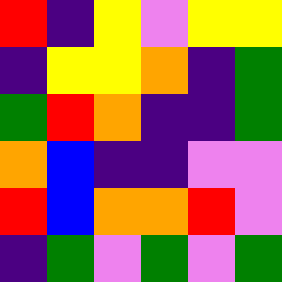[["red", "indigo", "yellow", "violet", "yellow", "yellow"], ["indigo", "yellow", "yellow", "orange", "indigo", "green"], ["green", "red", "orange", "indigo", "indigo", "green"], ["orange", "blue", "indigo", "indigo", "violet", "violet"], ["red", "blue", "orange", "orange", "red", "violet"], ["indigo", "green", "violet", "green", "violet", "green"]]